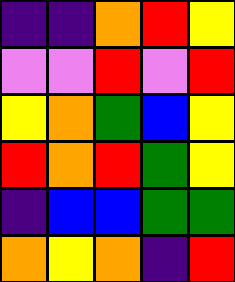[["indigo", "indigo", "orange", "red", "yellow"], ["violet", "violet", "red", "violet", "red"], ["yellow", "orange", "green", "blue", "yellow"], ["red", "orange", "red", "green", "yellow"], ["indigo", "blue", "blue", "green", "green"], ["orange", "yellow", "orange", "indigo", "red"]]